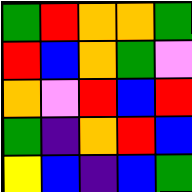[["green", "red", "orange", "orange", "green"], ["red", "blue", "orange", "green", "violet"], ["orange", "violet", "red", "blue", "red"], ["green", "indigo", "orange", "red", "blue"], ["yellow", "blue", "indigo", "blue", "green"]]